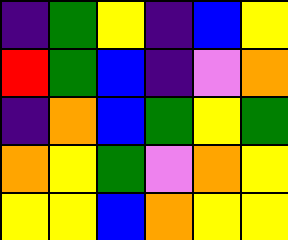[["indigo", "green", "yellow", "indigo", "blue", "yellow"], ["red", "green", "blue", "indigo", "violet", "orange"], ["indigo", "orange", "blue", "green", "yellow", "green"], ["orange", "yellow", "green", "violet", "orange", "yellow"], ["yellow", "yellow", "blue", "orange", "yellow", "yellow"]]